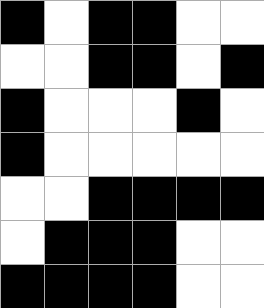[["black", "white", "black", "black", "white", "white"], ["white", "white", "black", "black", "white", "black"], ["black", "white", "white", "white", "black", "white"], ["black", "white", "white", "white", "white", "white"], ["white", "white", "black", "black", "black", "black"], ["white", "black", "black", "black", "white", "white"], ["black", "black", "black", "black", "white", "white"]]